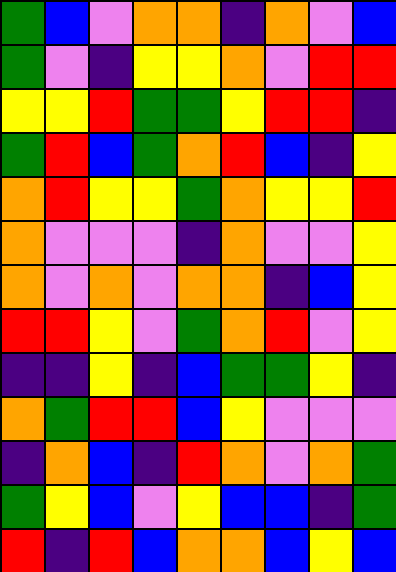[["green", "blue", "violet", "orange", "orange", "indigo", "orange", "violet", "blue"], ["green", "violet", "indigo", "yellow", "yellow", "orange", "violet", "red", "red"], ["yellow", "yellow", "red", "green", "green", "yellow", "red", "red", "indigo"], ["green", "red", "blue", "green", "orange", "red", "blue", "indigo", "yellow"], ["orange", "red", "yellow", "yellow", "green", "orange", "yellow", "yellow", "red"], ["orange", "violet", "violet", "violet", "indigo", "orange", "violet", "violet", "yellow"], ["orange", "violet", "orange", "violet", "orange", "orange", "indigo", "blue", "yellow"], ["red", "red", "yellow", "violet", "green", "orange", "red", "violet", "yellow"], ["indigo", "indigo", "yellow", "indigo", "blue", "green", "green", "yellow", "indigo"], ["orange", "green", "red", "red", "blue", "yellow", "violet", "violet", "violet"], ["indigo", "orange", "blue", "indigo", "red", "orange", "violet", "orange", "green"], ["green", "yellow", "blue", "violet", "yellow", "blue", "blue", "indigo", "green"], ["red", "indigo", "red", "blue", "orange", "orange", "blue", "yellow", "blue"]]